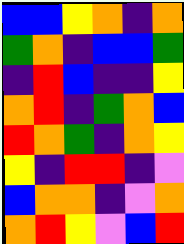[["blue", "blue", "yellow", "orange", "indigo", "orange"], ["green", "orange", "indigo", "blue", "blue", "green"], ["indigo", "red", "blue", "indigo", "indigo", "yellow"], ["orange", "red", "indigo", "green", "orange", "blue"], ["red", "orange", "green", "indigo", "orange", "yellow"], ["yellow", "indigo", "red", "red", "indigo", "violet"], ["blue", "orange", "orange", "indigo", "violet", "orange"], ["orange", "red", "yellow", "violet", "blue", "red"]]